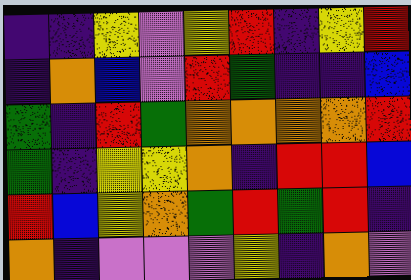[["indigo", "indigo", "yellow", "violet", "yellow", "red", "indigo", "yellow", "red"], ["indigo", "orange", "blue", "violet", "red", "green", "indigo", "indigo", "blue"], ["green", "indigo", "red", "green", "orange", "orange", "orange", "orange", "red"], ["green", "indigo", "yellow", "yellow", "orange", "indigo", "red", "red", "blue"], ["red", "blue", "yellow", "orange", "green", "red", "green", "red", "indigo"], ["orange", "indigo", "violet", "violet", "violet", "yellow", "indigo", "orange", "violet"]]